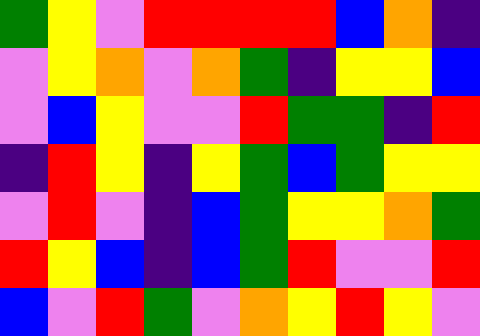[["green", "yellow", "violet", "red", "red", "red", "red", "blue", "orange", "indigo"], ["violet", "yellow", "orange", "violet", "orange", "green", "indigo", "yellow", "yellow", "blue"], ["violet", "blue", "yellow", "violet", "violet", "red", "green", "green", "indigo", "red"], ["indigo", "red", "yellow", "indigo", "yellow", "green", "blue", "green", "yellow", "yellow"], ["violet", "red", "violet", "indigo", "blue", "green", "yellow", "yellow", "orange", "green"], ["red", "yellow", "blue", "indigo", "blue", "green", "red", "violet", "violet", "red"], ["blue", "violet", "red", "green", "violet", "orange", "yellow", "red", "yellow", "violet"]]